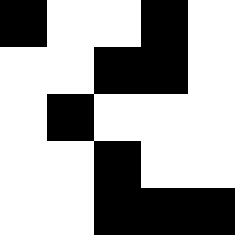[["black", "white", "white", "black", "white"], ["white", "white", "black", "black", "white"], ["white", "black", "white", "white", "white"], ["white", "white", "black", "white", "white"], ["white", "white", "black", "black", "black"]]